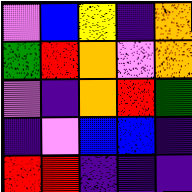[["violet", "blue", "yellow", "indigo", "orange"], ["green", "red", "orange", "violet", "orange"], ["violet", "indigo", "orange", "red", "green"], ["indigo", "violet", "blue", "blue", "indigo"], ["red", "red", "indigo", "indigo", "indigo"]]